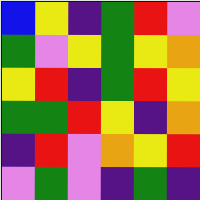[["blue", "yellow", "indigo", "green", "red", "violet"], ["green", "violet", "yellow", "green", "yellow", "orange"], ["yellow", "red", "indigo", "green", "red", "yellow"], ["green", "green", "red", "yellow", "indigo", "orange"], ["indigo", "red", "violet", "orange", "yellow", "red"], ["violet", "green", "violet", "indigo", "green", "indigo"]]